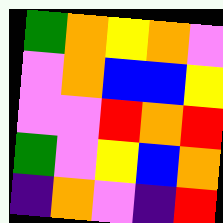[["green", "orange", "yellow", "orange", "violet"], ["violet", "orange", "blue", "blue", "yellow"], ["violet", "violet", "red", "orange", "red"], ["green", "violet", "yellow", "blue", "orange"], ["indigo", "orange", "violet", "indigo", "red"]]